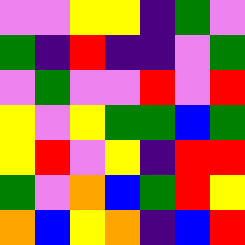[["violet", "violet", "yellow", "yellow", "indigo", "green", "violet"], ["green", "indigo", "red", "indigo", "indigo", "violet", "green"], ["violet", "green", "violet", "violet", "red", "violet", "red"], ["yellow", "violet", "yellow", "green", "green", "blue", "green"], ["yellow", "red", "violet", "yellow", "indigo", "red", "red"], ["green", "violet", "orange", "blue", "green", "red", "yellow"], ["orange", "blue", "yellow", "orange", "indigo", "blue", "red"]]